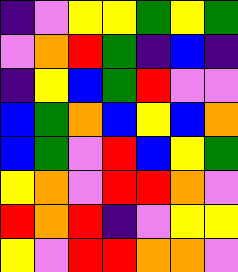[["indigo", "violet", "yellow", "yellow", "green", "yellow", "green"], ["violet", "orange", "red", "green", "indigo", "blue", "indigo"], ["indigo", "yellow", "blue", "green", "red", "violet", "violet"], ["blue", "green", "orange", "blue", "yellow", "blue", "orange"], ["blue", "green", "violet", "red", "blue", "yellow", "green"], ["yellow", "orange", "violet", "red", "red", "orange", "violet"], ["red", "orange", "red", "indigo", "violet", "yellow", "yellow"], ["yellow", "violet", "red", "red", "orange", "orange", "violet"]]